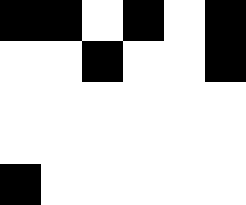[["black", "black", "white", "black", "white", "black"], ["white", "white", "black", "white", "white", "black"], ["white", "white", "white", "white", "white", "white"], ["white", "white", "white", "white", "white", "white"], ["black", "white", "white", "white", "white", "white"]]